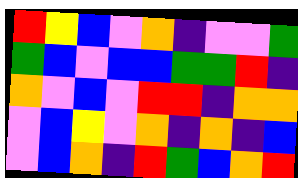[["red", "yellow", "blue", "violet", "orange", "indigo", "violet", "violet", "green"], ["green", "blue", "violet", "blue", "blue", "green", "green", "red", "indigo"], ["orange", "violet", "blue", "violet", "red", "red", "indigo", "orange", "orange"], ["violet", "blue", "yellow", "violet", "orange", "indigo", "orange", "indigo", "blue"], ["violet", "blue", "orange", "indigo", "red", "green", "blue", "orange", "red"]]